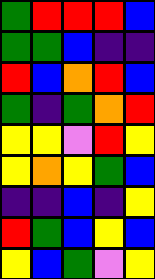[["green", "red", "red", "red", "blue"], ["green", "green", "blue", "indigo", "indigo"], ["red", "blue", "orange", "red", "blue"], ["green", "indigo", "green", "orange", "red"], ["yellow", "yellow", "violet", "red", "yellow"], ["yellow", "orange", "yellow", "green", "blue"], ["indigo", "indigo", "blue", "indigo", "yellow"], ["red", "green", "blue", "yellow", "blue"], ["yellow", "blue", "green", "violet", "yellow"]]